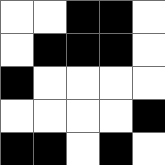[["white", "white", "black", "black", "white"], ["white", "black", "black", "black", "white"], ["black", "white", "white", "white", "white"], ["white", "white", "white", "white", "black"], ["black", "black", "white", "black", "white"]]